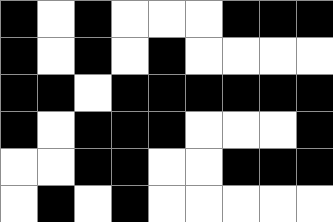[["black", "white", "black", "white", "white", "white", "black", "black", "black"], ["black", "white", "black", "white", "black", "white", "white", "white", "white"], ["black", "black", "white", "black", "black", "black", "black", "black", "black"], ["black", "white", "black", "black", "black", "white", "white", "white", "black"], ["white", "white", "black", "black", "white", "white", "black", "black", "black"], ["white", "black", "white", "black", "white", "white", "white", "white", "white"]]